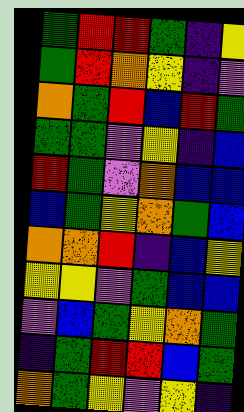[["green", "red", "red", "green", "indigo", "yellow"], ["green", "red", "orange", "yellow", "indigo", "violet"], ["orange", "green", "red", "blue", "red", "green"], ["green", "green", "violet", "yellow", "indigo", "blue"], ["red", "green", "violet", "orange", "blue", "blue"], ["blue", "green", "yellow", "orange", "green", "blue"], ["orange", "orange", "red", "indigo", "blue", "yellow"], ["yellow", "yellow", "violet", "green", "blue", "blue"], ["violet", "blue", "green", "yellow", "orange", "green"], ["indigo", "green", "red", "red", "blue", "green"], ["orange", "green", "yellow", "violet", "yellow", "indigo"]]